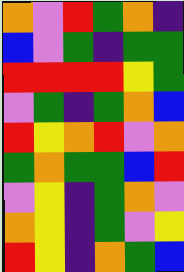[["orange", "violet", "red", "green", "orange", "indigo"], ["blue", "violet", "green", "indigo", "green", "green"], ["red", "red", "red", "red", "yellow", "green"], ["violet", "green", "indigo", "green", "orange", "blue"], ["red", "yellow", "orange", "red", "violet", "orange"], ["green", "orange", "green", "green", "blue", "red"], ["violet", "yellow", "indigo", "green", "orange", "violet"], ["orange", "yellow", "indigo", "green", "violet", "yellow"], ["red", "yellow", "indigo", "orange", "green", "blue"]]